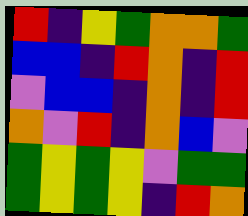[["red", "indigo", "yellow", "green", "orange", "orange", "green"], ["blue", "blue", "indigo", "red", "orange", "indigo", "red"], ["violet", "blue", "blue", "indigo", "orange", "indigo", "red"], ["orange", "violet", "red", "indigo", "orange", "blue", "violet"], ["green", "yellow", "green", "yellow", "violet", "green", "green"], ["green", "yellow", "green", "yellow", "indigo", "red", "orange"]]